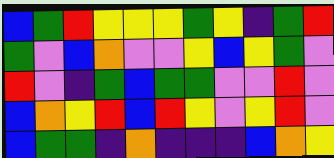[["blue", "green", "red", "yellow", "yellow", "yellow", "green", "yellow", "indigo", "green", "red"], ["green", "violet", "blue", "orange", "violet", "violet", "yellow", "blue", "yellow", "green", "violet"], ["red", "violet", "indigo", "green", "blue", "green", "green", "violet", "violet", "red", "violet"], ["blue", "orange", "yellow", "red", "blue", "red", "yellow", "violet", "yellow", "red", "violet"], ["blue", "green", "green", "indigo", "orange", "indigo", "indigo", "indigo", "blue", "orange", "yellow"]]